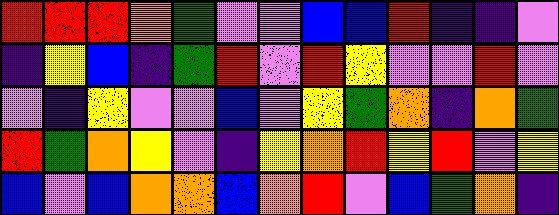[["red", "red", "red", "orange", "green", "violet", "violet", "blue", "blue", "red", "indigo", "indigo", "violet"], ["indigo", "yellow", "blue", "indigo", "green", "red", "violet", "red", "yellow", "violet", "violet", "red", "violet"], ["violet", "indigo", "yellow", "violet", "violet", "blue", "violet", "yellow", "green", "orange", "indigo", "orange", "green"], ["red", "green", "orange", "yellow", "violet", "indigo", "yellow", "orange", "red", "yellow", "red", "violet", "yellow"], ["blue", "violet", "blue", "orange", "orange", "blue", "orange", "red", "violet", "blue", "green", "orange", "indigo"]]